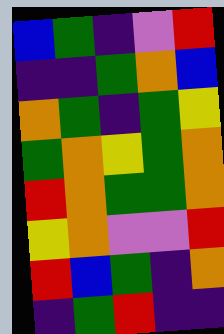[["blue", "green", "indigo", "violet", "red"], ["indigo", "indigo", "green", "orange", "blue"], ["orange", "green", "indigo", "green", "yellow"], ["green", "orange", "yellow", "green", "orange"], ["red", "orange", "green", "green", "orange"], ["yellow", "orange", "violet", "violet", "red"], ["red", "blue", "green", "indigo", "orange"], ["indigo", "green", "red", "indigo", "indigo"]]